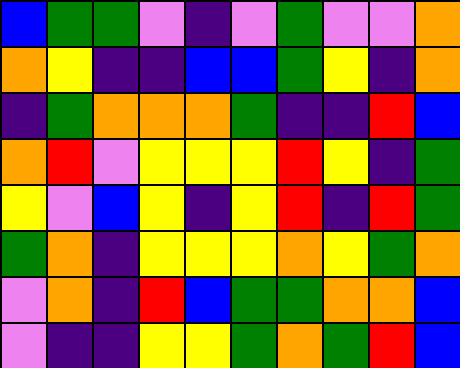[["blue", "green", "green", "violet", "indigo", "violet", "green", "violet", "violet", "orange"], ["orange", "yellow", "indigo", "indigo", "blue", "blue", "green", "yellow", "indigo", "orange"], ["indigo", "green", "orange", "orange", "orange", "green", "indigo", "indigo", "red", "blue"], ["orange", "red", "violet", "yellow", "yellow", "yellow", "red", "yellow", "indigo", "green"], ["yellow", "violet", "blue", "yellow", "indigo", "yellow", "red", "indigo", "red", "green"], ["green", "orange", "indigo", "yellow", "yellow", "yellow", "orange", "yellow", "green", "orange"], ["violet", "orange", "indigo", "red", "blue", "green", "green", "orange", "orange", "blue"], ["violet", "indigo", "indigo", "yellow", "yellow", "green", "orange", "green", "red", "blue"]]